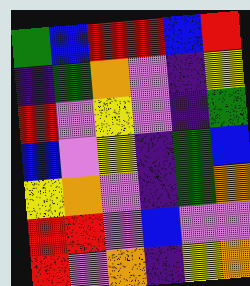[["green", "blue", "red", "red", "blue", "red"], ["indigo", "green", "orange", "violet", "indigo", "yellow"], ["red", "violet", "yellow", "violet", "indigo", "green"], ["blue", "violet", "yellow", "indigo", "green", "blue"], ["yellow", "orange", "violet", "indigo", "green", "orange"], ["red", "red", "violet", "blue", "violet", "violet"], ["red", "violet", "orange", "indigo", "yellow", "orange"]]